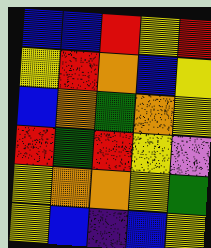[["blue", "blue", "red", "yellow", "red"], ["yellow", "red", "orange", "blue", "yellow"], ["blue", "orange", "green", "orange", "yellow"], ["red", "green", "red", "yellow", "violet"], ["yellow", "orange", "orange", "yellow", "green"], ["yellow", "blue", "indigo", "blue", "yellow"]]